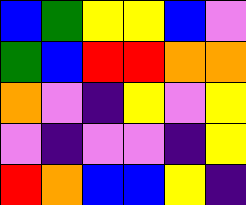[["blue", "green", "yellow", "yellow", "blue", "violet"], ["green", "blue", "red", "red", "orange", "orange"], ["orange", "violet", "indigo", "yellow", "violet", "yellow"], ["violet", "indigo", "violet", "violet", "indigo", "yellow"], ["red", "orange", "blue", "blue", "yellow", "indigo"]]